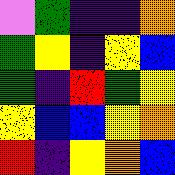[["violet", "green", "indigo", "indigo", "orange"], ["green", "yellow", "indigo", "yellow", "blue"], ["green", "indigo", "red", "green", "yellow"], ["yellow", "blue", "blue", "yellow", "orange"], ["red", "indigo", "yellow", "orange", "blue"]]